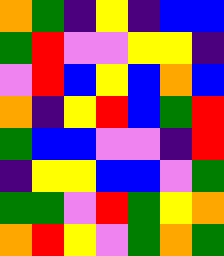[["orange", "green", "indigo", "yellow", "indigo", "blue", "blue"], ["green", "red", "violet", "violet", "yellow", "yellow", "indigo"], ["violet", "red", "blue", "yellow", "blue", "orange", "blue"], ["orange", "indigo", "yellow", "red", "blue", "green", "red"], ["green", "blue", "blue", "violet", "violet", "indigo", "red"], ["indigo", "yellow", "yellow", "blue", "blue", "violet", "green"], ["green", "green", "violet", "red", "green", "yellow", "orange"], ["orange", "red", "yellow", "violet", "green", "orange", "green"]]